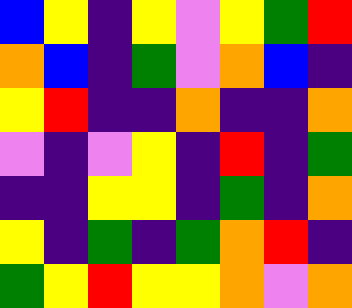[["blue", "yellow", "indigo", "yellow", "violet", "yellow", "green", "red"], ["orange", "blue", "indigo", "green", "violet", "orange", "blue", "indigo"], ["yellow", "red", "indigo", "indigo", "orange", "indigo", "indigo", "orange"], ["violet", "indigo", "violet", "yellow", "indigo", "red", "indigo", "green"], ["indigo", "indigo", "yellow", "yellow", "indigo", "green", "indigo", "orange"], ["yellow", "indigo", "green", "indigo", "green", "orange", "red", "indigo"], ["green", "yellow", "red", "yellow", "yellow", "orange", "violet", "orange"]]